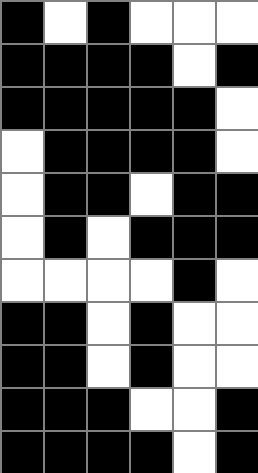[["black", "white", "black", "white", "white", "white"], ["black", "black", "black", "black", "white", "black"], ["black", "black", "black", "black", "black", "white"], ["white", "black", "black", "black", "black", "white"], ["white", "black", "black", "white", "black", "black"], ["white", "black", "white", "black", "black", "black"], ["white", "white", "white", "white", "black", "white"], ["black", "black", "white", "black", "white", "white"], ["black", "black", "white", "black", "white", "white"], ["black", "black", "black", "white", "white", "black"], ["black", "black", "black", "black", "white", "black"]]